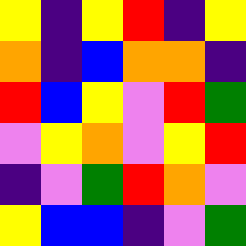[["yellow", "indigo", "yellow", "red", "indigo", "yellow"], ["orange", "indigo", "blue", "orange", "orange", "indigo"], ["red", "blue", "yellow", "violet", "red", "green"], ["violet", "yellow", "orange", "violet", "yellow", "red"], ["indigo", "violet", "green", "red", "orange", "violet"], ["yellow", "blue", "blue", "indigo", "violet", "green"]]